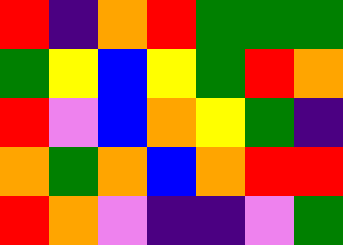[["red", "indigo", "orange", "red", "green", "green", "green"], ["green", "yellow", "blue", "yellow", "green", "red", "orange"], ["red", "violet", "blue", "orange", "yellow", "green", "indigo"], ["orange", "green", "orange", "blue", "orange", "red", "red"], ["red", "orange", "violet", "indigo", "indigo", "violet", "green"]]